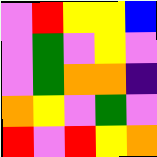[["violet", "red", "yellow", "yellow", "blue"], ["violet", "green", "violet", "yellow", "violet"], ["violet", "green", "orange", "orange", "indigo"], ["orange", "yellow", "violet", "green", "violet"], ["red", "violet", "red", "yellow", "orange"]]